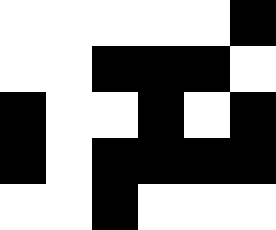[["white", "white", "white", "white", "white", "black"], ["white", "white", "black", "black", "black", "white"], ["black", "white", "white", "black", "white", "black"], ["black", "white", "black", "black", "black", "black"], ["white", "white", "black", "white", "white", "white"]]